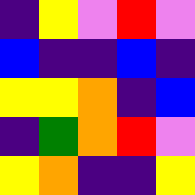[["indigo", "yellow", "violet", "red", "violet"], ["blue", "indigo", "indigo", "blue", "indigo"], ["yellow", "yellow", "orange", "indigo", "blue"], ["indigo", "green", "orange", "red", "violet"], ["yellow", "orange", "indigo", "indigo", "yellow"]]